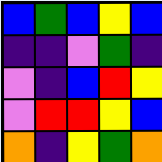[["blue", "green", "blue", "yellow", "blue"], ["indigo", "indigo", "violet", "green", "indigo"], ["violet", "indigo", "blue", "red", "yellow"], ["violet", "red", "red", "yellow", "blue"], ["orange", "indigo", "yellow", "green", "orange"]]